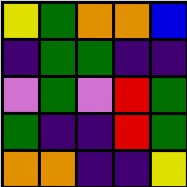[["yellow", "green", "orange", "orange", "blue"], ["indigo", "green", "green", "indigo", "indigo"], ["violet", "green", "violet", "red", "green"], ["green", "indigo", "indigo", "red", "green"], ["orange", "orange", "indigo", "indigo", "yellow"]]